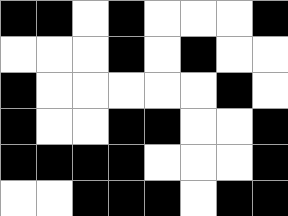[["black", "black", "white", "black", "white", "white", "white", "black"], ["white", "white", "white", "black", "white", "black", "white", "white"], ["black", "white", "white", "white", "white", "white", "black", "white"], ["black", "white", "white", "black", "black", "white", "white", "black"], ["black", "black", "black", "black", "white", "white", "white", "black"], ["white", "white", "black", "black", "black", "white", "black", "black"]]